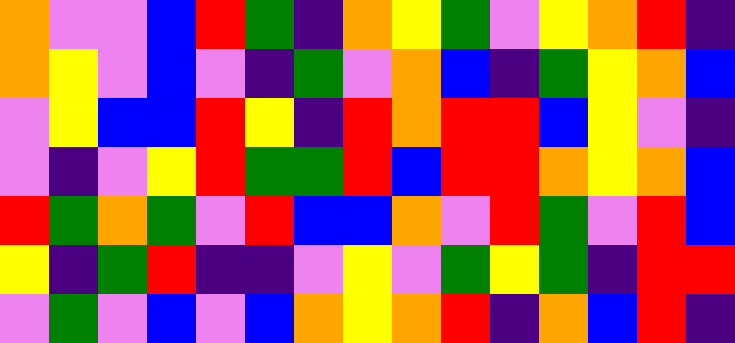[["orange", "violet", "violet", "blue", "red", "green", "indigo", "orange", "yellow", "green", "violet", "yellow", "orange", "red", "indigo"], ["orange", "yellow", "violet", "blue", "violet", "indigo", "green", "violet", "orange", "blue", "indigo", "green", "yellow", "orange", "blue"], ["violet", "yellow", "blue", "blue", "red", "yellow", "indigo", "red", "orange", "red", "red", "blue", "yellow", "violet", "indigo"], ["violet", "indigo", "violet", "yellow", "red", "green", "green", "red", "blue", "red", "red", "orange", "yellow", "orange", "blue"], ["red", "green", "orange", "green", "violet", "red", "blue", "blue", "orange", "violet", "red", "green", "violet", "red", "blue"], ["yellow", "indigo", "green", "red", "indigo", "indigo", "violet", "yellow", "violet", "green", "yellow", "green", "indigo", "red", "red"], ["violet", "green", "violet", "blue", "violet", "blue", "orange", "yellow", "orange", "red", "indigo", "orange", "blue", "red", "indigo"]]